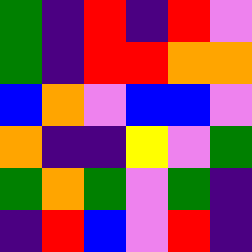[["green", "indigo", "red", "indigo", "red", "violet"], ["green", "indigo", "red", "red", "orange", "orange"], ["blue", "orange", "violet", "blue", "blue", "violet"], ["orange", "indigo", "indigo", "yellow", "violet", "green"], ["green", "orange", "green", "violet", "green", "indigo"], ["indigo", "red", "blue", "violet", "red", "indigo"]]